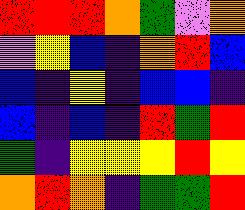[["red", "red", "red", "orange", "green", "violet", "orange"], ["violet", "yellow", "blue", "indigo", "orange", "red", "blue"], ["blue", "indigo", "yellow", "indigo", "blue", "blue", "indigo"], ["blue", "indigo", "blue", "indigo", "red", "green", "red"], ["green", "indigo", "yellow", "yellow", "yellow", "red", "yellow"], ["orange", "red", "orange", "indigo", "green", "green", "red"]]